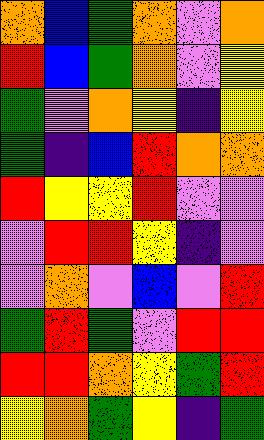[["orange", "blue", "green", "orange", "violet", "orange"], ["red", "blue", "green", "orange", "violet", "yellow"], ["green", "violet", "orange", "yellow", "indigo", "yellow"], ["green", "indigo", "blue", "red", "orange", "orange"], ["red", "yellow", "yellow", "red", "violet", "violet"], ["violet", "red", "red", "yellow", "indigo", "violet"], ["violet", "orange", "violet", "blue", "violet", "red"], ["green", "red", "green", "violet", "red", "red"], ["red", "red", "orange", "yellow", "green", "red"], ["yellow", "orange", "green", "yellow", "indigo", "green"]]